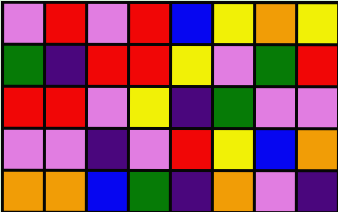[["violet", "red", "violet", "red", "blue", "yellow", "orange", "yellow"], ["green", "indigo", "red", "red", "yellow", "violet", "green", "red"], ["red", "red", "violet", "yellow", "indigo", "green", "violet", "violet"], ["violet", "violet", "indigo", "violet", "red", "yellow", "blue", "orange"], ["orange", "orange", "blue", "green", "indigo", "orange", "violet", "indigo"]]